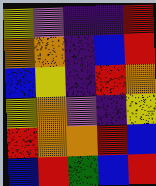[["yellow", "violet", "indigo", "indigo", "red"], ["orange", "orange", "indigo", "blue", "red"], ["blue", "yellow", "indigo", "red", "orange"], ["yellow", "orange", "violet", "indigo", "yellow"], ["red", "orange", "orange", "red", "blue"], ["blue", "red", "green", "blue", "red"]]